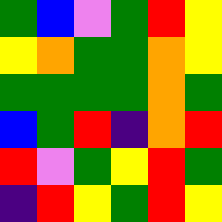[["green", "blue", "violet", "green", "red", "yellow"], ["yellow", "orange", "green", "green", "orange", "yellow"], ["green", "green", "green", "green", "orange", "green"], ["blue", "green", "red", "indigo", "orange", "red"], ["red", "violet", "green", "yellow", "red", "green"], ["indigo", "red", "yellow", "green", "red", "yellow"]]